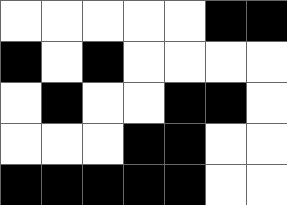[["white", "white", "white", "white", "white", "black", "black"], ["black", "white", "black", "white", "white", "white", "white"], ["white", "black", "white", "white", "black", "black", "white"], ["white", "white", "white", "black", "black", "white", "white"], ["black", "black", "black", "black", "black", "white", "white"]]